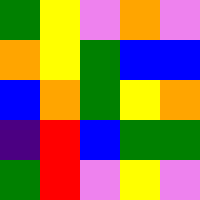[["green", "yellow", "violet", "orange", "violet"], ["orange", "yellow", "green", "blue", "blue"], ["blue", "orange", "green", "yellow", "orange"], ["indigo", "red", "blue", "green", "green"], ["green", "red", "violet", "yellow", "violet"]]